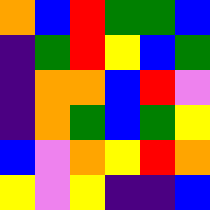[["orange", "blue", "red", "green", "green", "blue"], ["indigo", "green", "red", "yellow", "blue", "green"], ["indigo", "orange", "orange", "blue", "red", "violet"], ["indigo", "orange", "green", "blue", "green", "yellow"], ["blue", "violet", "orange", "yellow", "red", "orange"], ["yellow", "violet", "yellow", "indigo", "indigo", "blue"]]